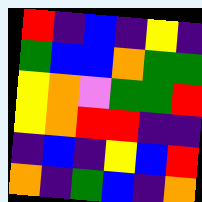[["red", "indigo", "blue", "indigo", "yellow", "indigo"], ["green", "blue", "blue", "orange", "green", "green"], ["yellow", "orange", "violet", "green", "green", "red"], ["yellow", "orange", "red", "red", "indigo", "indigo"], ["indigo", "blue", "indigo", "yellow", "blue", "red"], ["orange", "indigo", "green", "blue", "indigo", "orange"]]